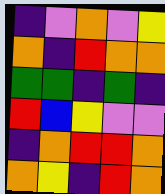[["indigo", "violet", "orange", "violet", "yellow"], ["orange", "indigo", "red", "orange", "orange"], ["green", "green", "indigo", "green", "indigo"], ["red", "blue", "yellow", "violet", "violet"], ["indigo", "orange", "red", "red", "orange"], ["orange", "yellow", "indigo", "red", "orange"]]